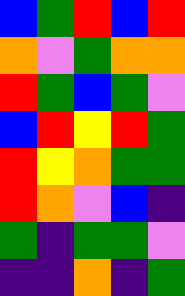[["blue", "green", "red", "blue", "red"], ["orange", "violet", "green", "orange", "orange"], ["red", "green", "blue", "green", "violet"], ["blue", "red", "yellow", "red", "green"], ["red", "yellow", "orange", "green", "green"], ["red", "orange", "violet", "blue", "indigo"], ["green", "indigo", "green", "green", "violet"], ["indigo", "indigo", "orange", "indigo", "green"]]